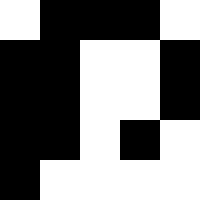[["white", "black", "black", "black", "white"], ["black", "black", "white", "white", "black"], ["black", "black", "white", "white", "black"], ["black", "black", "white", "black", "white"], ["black", "white", "white", "white", "white"]]